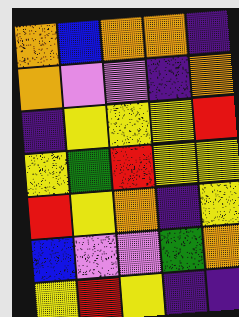[["orange", "blue", "orange", "orange", "indigo"], ["orange", "violet", "violet", "indigo", "orange"], ["indigo", "yellow", "yellow", "yellow", "red"], ["yellow", "green", "red", "yellow", "yellow"], ["red", "yellow", "orange", "indigo", "yellow"], ["blue", "violet", "violet", "green", "orange"], ["yellow", "red", "yellow", "indigo", "indigo"]]